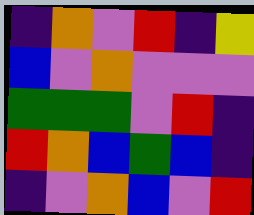[["indigo", "orange", "violet", "red", "indigo", "yellow"], ["blue", "violet", "orange", "violet", "violet", "violet"], ["green", "green", "green", "violet", "red", "indigo"], ["red", "orange", "blue", "green", "blue", "indigo"], ["indigo", "violet", "orange", "blue", "violet", "red"]]